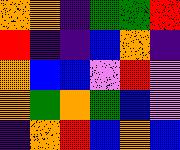[["orange", "orange", "indigo", "green", "green", "red"], ["red", "indigo", "indigo", "blue", "orange", "indigo"], ["orange", "blue", "blue", "violet", "red", "violet"], ["orange", "green", "orange", "green", "blue", "violet"], ["indigo", "orange", "red", "blue", "orange", "blue"]]